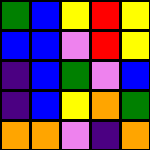[["green", "blue", "yellow", "red", "yellow"], ["blue", "blue", "violet", "red", "yellow"], ["indigo", "blue", "green", "violet", "blue"], ["indigo", "blue", "yellow", "orange", "green"], ["orange", "orange", "violet", "indigo", "orange"]]